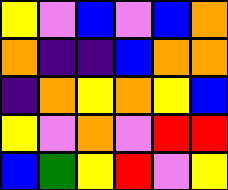[["yellow", "violet", "blue", "violet", "blue", "orange"], ["orange", "indigo", "indigo", "blue", "orange", "orange"], ["indigo", "orange", "yellow", "orange", "yellow", "blue"], ["yellow", "violet", "orange", "violet", "red", "red"], ["blue", "green", "yellow", "red", "violet", "yellow"]]